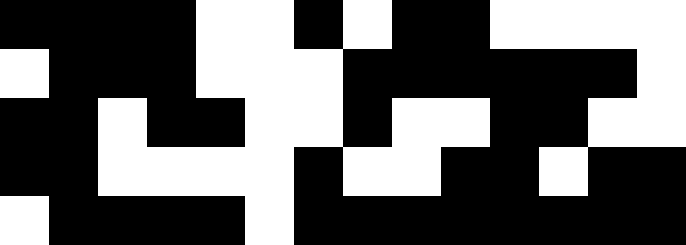[["black", "black", "black", "black", "white", "white", "black", "white", "black", "black", "white", "white", "white", "white"], ["white", "black", "black", "black", "white", "white", "white", "black", "black", "black", "black", "black", "black", "white"], ["black", "black", "white", "black", "black", "white", "white", "black", "white", "white", "black", "black", "white", "white"], ["black", "black", "white", "white", "white", "white", "black", "white", "white", "black", "black", "white", "black", "black"], ["white", "black", "black", "black", "black", "white", "black", "black", "black", "black", "black", "black", "black", "black"]]